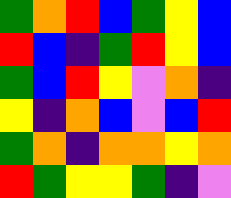[["green", "orange", "red", "blue", "green", "yellow", "blue"], ["red", "blue", "indigo", "green", "red", "yellow", "blue"], ["green", "blue", "red", "yellow", "violet", "orange", "indigo"], ["yellow", "indigo", "orange", "blue", "violet", "blue", "red"], ["green", "orange", "indigo", "orange", "orange", "yellow", "orange"], ["red", "green", "yellow", "yellow", "green", "indigo", "violet"]]